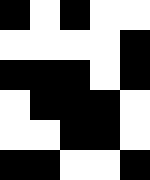[["black", "white", "black", "white", "white"], ["white", "white", "white", "white", "black"], ["black", "black", "black", "white", "black"], ["white", "black", "black", "black", "white"], ["white", "white", "black", "black", "white"], ["black", "black", "white", "white", "black"]]